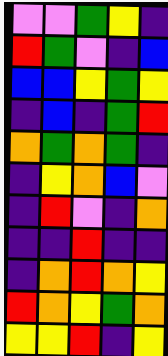[["violet", "violet", "green", "yellow", "indigo"], ["red", "green", "violet", "indigo", "blue"], ["blue", "blue", "yellow", "green", "yellow"], ["indigo", "blue", "indigo", "green", "red"], ["orange", "green", "orange", "green", "indigo"], ["indigo", "yellow", "orange", "blue", "violet"], ["indigo", "red", "violet", "indigo", "orange"], ["indigo", "indigo", "red", "indigo", "indigo"], ["indigo", "orange", "red", "orange", "yellow"], ["red", "orange", "yellow", "green", "orange"], ["yellow", "yellow", "red", "indigo", "yellow"]]